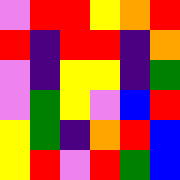[["violet", "red", "red", "yellow", "orange", "red"], ["red", "indigo", "red", "red", "indigo", "orange"], ["violet", "indigo", "yellow", "yellow", "indigo", "green"], ["violet", "green", "yellow", "violet", "blue", "red"], ["yellow", "green", "indigo", "orange", "red", "blue"], ["yellow", "red", "violet", "red", "green", "blue"]]